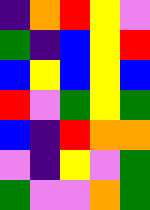[["indigo", "orange", "red", "yellow", "violet"], ["green", "indigo", "blue", "yellow", "red"], ["blue", "yellow", "blue", "yellow", "blue"], ["red", "violet", "green", "yellow", "green"], ["blue", "indigo", "red", "orange", "orange"], ["violet", "indigo", "yellow", "violet", "green"], ["green", "violet", "violet", "orange", "green"]]